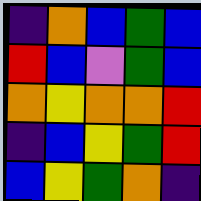[["indigo", "orange", "blue", "green", "blue"], ["red", "blue", "violet", "green", "blue"], ["orange", "yellow", "orange", "orange", "red"], ["indigo", "blue", "yellow", "green", "red"], ["blue", "yellow", "green", "orange", "indigo"]]